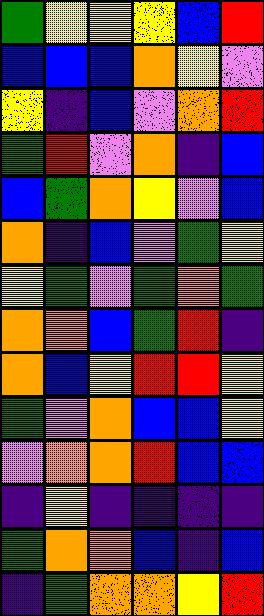[["green", "yellow", "yellow", "yellow", "blue", "red"], ["blue", "blue", "blue", "orange", "yellow", "violet"], ["yellow", "indigo", "blue", "violet", "orange", "red"], ["green", "red", "violet", "orange", "indigo", "blue"], ["blue", "green", "orange", "yellow", "violet", "blue"], ["orange", "indigo", "blue", "violet", "green", "yellow"], ["yellow", "green", "violet", "green", "orange", "green"], ["orange", "orange", "blue", "green", "red", "indigo"], ["orange", "blue", "yellow", "red", "red", "yellow"], ["green", "violet", "orange", "blue", "blue", "yellow"], ["violet", "orange", "orange", "red", "blue", "blue"], ["indigo", "yellow", "indigo", "indigo", "indigo", "indigo"], ["green", "orange", "orange", "blue", "indigo", "blue"], ["indigo", "green", "orange", "orange", "yellow", "red"]]